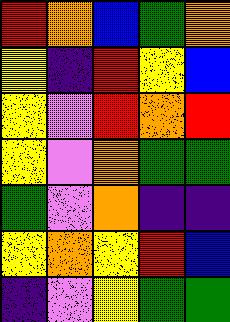[["red", "orange", "blue", "green", "orange"], ["yellow", "indigo", "red", "yellow", "blue"], ["yellow", "violet", "red", "orange", "red"], ["yellow", "violet", "orange", "green", "green"], ["green", "violet", "orange", "indigo", "indigo"], ["yellow", "orange", "yellow", "red", "blue"], ["indigo", "violet", "yellow", "green", "green"]]